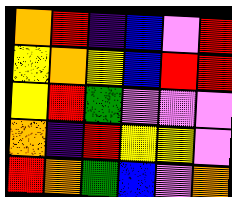[["orange", "red", "indigo", "blue", "violet", "red"], ["yellow", "orange", "yellow", "blue", "red", "red"], ["yellow", "red", "green", "violet", "violet", "violet"], ["orange", "indigo", "red", "yellow", "yellow", "violet"], ["red", "orange", "green", "blue", "violet", "orange"]]